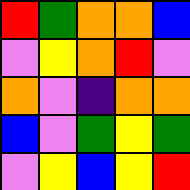[["red", "green", "orange", "orange", "blue"], ["violet", "yellow", "orange", "red", "violet"], ["orange", "violet", "indigo", "orange", "orange"], ["blue", "violet", "green", "yellow", "green"], ["violet", "yellow", "blue", "yellow", "red"]]